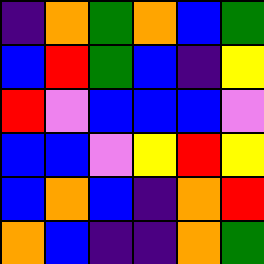[["indigo", "orange", "green", "orange", "blue", "green"], ["blue", "red", "green", "blue", "indigo", "yellow"], ["red", "violet", "blue", "blue", "blue", "violet"], ["blue", "blue", "violet", "yellow", "red", "yellow"], ["blue", "orange", "blue", "indigo", "orange", "red"], ["orange", "blue", "indigo", "indigo", "orange", "green"]]